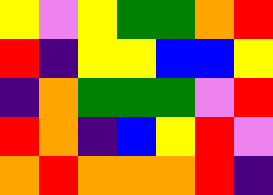[["yellow", "violet", "yellow", "green", "green", "orange", "red"], ["red", "indigo", "yellow", "yellow", "blue", "blue", "yellow"], ["indigo", "orange", "green", "green", "green", "violet", "red"], ["red", "orange", "indigo", "blue", "yellow", "red", "violet"], ["orange", "red", "orange", "orange", "orange", "red", "indigo"]]